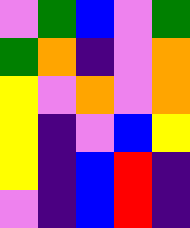[["violet", "green", "blue", "violet", "green"], ["green", "orange", "indigo", "violet", "orange"], ["yellow", "violet", "orange", "violet", "orange"], ["yellow", "indigo", "violet", "blue", "yellow"], ["yellow", "indigo", "blue", "red", "indigo"], ["violet", "indigo", "blue", "red", "indigo"]]